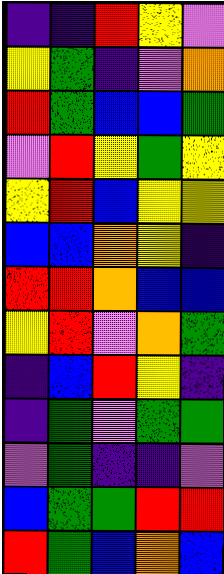[["indigo", "indigo", "red", "yellow", "violet"], ["yellow", "green", "indigo", "violet", "orange"], ["red", "green", "blue", "blue", "green"], ["violet", "red", "yellow", "green", "yellow"], ["yellow", "red", "blue", "yellow", "yellow"], ["blue", "blue", "orange", "yellow", "indigo"], ["red", "red", "orange", "blue", "blue"], ["yellow", "red", "violet", "orange", "green"], ["indigo", "blue", "red", "yellow", "indigo"], ["indigo", "green", "violet", "green", "green"], ["violet", "green", "indigo", "indigo", "violet"], ["blue", "green", "green", "red", "red"], ["red", "green", "blue", "orange", "blue"]]